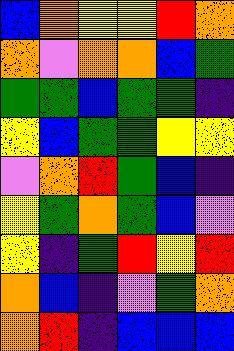[["blue", "orange", "yellow", "yellow", "red", "orange"], ["orange", "violet", "orange", "orange", "blue", "green"], ["green", "green", "blue", "green", "green", "indigo"], ["yellow", "blue", "green", "green", "yellow", "yellow"], ["violet", "orange", "red", "green", "blue", "indigo"], ["yellow", "green", "orange", "green", "blue", "violet"], ["yellow", "indigo", "green", "red", "yellow", "red"], ["orange", "blue", "indigo", "violet", "green", "orange"], ["orange", "red", "indigo", "blue", "blue", "blue"]]